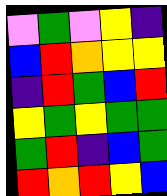[["violet", "green", "violet", "yellow", "indigo"], ["blue", "red", "orange", "yellow", "yellow"], ["indigo", "red", "green", "blue", "red"], ["yellow", "green", "yellow", "green", "green"], ["green", "red", "indigo", "blue", "green"], ["red", "orange", "red", "yellow", "blue"]]